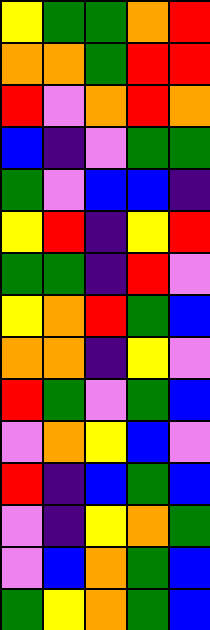[["yellow", "green", "green", "orange", "red"], ["orange", "orange", "green", "red", "red"], ["red", "violet", "orange", "red", "orange"], ["blue", "indigo", "violet", "green", "green"], ["green", "violet", "blue", "blue", "indigo"], ["yellow", "red", "indigo", "yellow", "red"], ["green", "green", "indigo", "red", "violet"], ["yellow", "orange", "red", "green", "blue"], ["orange", "orange", "indigo", "yellow", "violet"], ["red", "green", "violet", "green", "blue"], ["violet", "orange", "yellow", "blue", "violet"], ["red", "indigo", "blue", "green", "blue"], ["violet", "indigo", "yellow", "orange", "green"], ["violet", "blue", "orange", "green", "blue"], ["green", "yellow", "orange", "green", "blue"]]